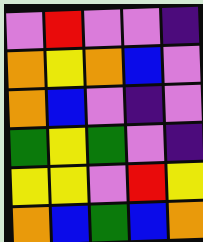[["violet", "red", "violet", "violet", "indigo"], ["orange", "yellow", "orange", "blue", "violet"], ["orange", "blue", "violet", "indigo", "violet"], ["green", "yellow", "green", "violet", "indigo"], ["yellow", "yellow", "violet", "red", "yellow"], ["orange", "blue", "green", "blue", "orange"]]